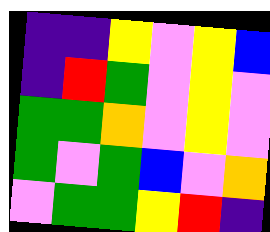[["indigo", "indigo", "yellow", "violet", "yellow", "blue"], ["indigo", "red", "green", "violet", "yellow", "violet"], ["green", "green", "orange", "violet", "yellow", "violet"], ["green", "violet", "green", "blue", "violet", "orange"], ["violet", "green", "green", "yellow", "red", "indigo"]]